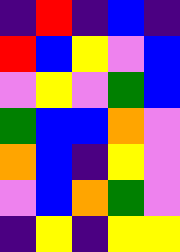[["indigo", "red", "indigo", "blue", "indigo"], ["red", "blue", "yellow", "violet", "blue"], ["violet", "yellow", "violet", "green", "blue"], ["green", "blue", "blue", "orange", "violet"], ["orange", "blue", "indigo", "yellow", "violet"], ["violet", "blue", "orange", "green", "violet"], ["indigo", "yellow", "indigo", "yellow", "yellow"]]